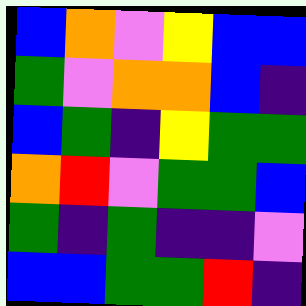[["blue", "orange", "violet", "yellow", "blue", "blue"], ["green", "violet", "orange", "orange", "blue", "indigo"], ["blue", "green", "indigo", "yellow", "green", "green"], ["orange", "red", "violet", "green", "green", "blue"], ["green", "indigo", "green", "indigo", "indigo", "violet"], ["blue", "blue", "green", "green", "red", "indigo"]]